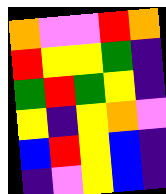[["orange", "violet", "violet", "red", "orange"], ["red", "yellow", "yellow", "green", "indigo"], ["green", "red", "green", "yellow", "indigo"], ["yellow", "indigo", "yellow", "orange", "violet"], ["blue", "red", "yellow", "blue", "indigo"], ["indigo", "violet", "yellow", "blue", "indigo"]]